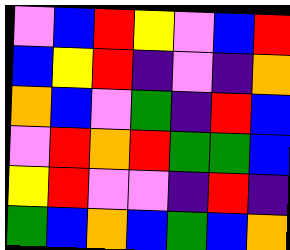[["violet", "blue", "red", "yellow", "violet", "blue", "red"], ["blue", "yellow", "red", "indigo", "violet", "indigo", "orange"], ["orange", "blue", "violet", "green", "indigo", "red", "blue"], ["violet", "red", "orange", "red", "green", "green", "blue"], ["yellow", "red", "violet", "violet", "indigo", "red", "indigo"], ["green", "blue", "orange", "blue", "green", "blue", "orange"]]